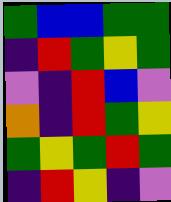[["green", "blue", "blue", "green", "green"], ["indigo", "red", "green", "yellow", "green"], ["violet", "indigo", "red", "blue", "violet"], ["orange", "indigo", "red", "green", "yellow"], ["green", "yellow", "green", "red", "green"], ["indigo", "red", "yellow", "indigo", "violet"]]